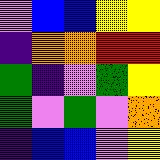[["violet", "blue", "blue", "yellow", "yellow"], ["indigo", "orange", "orange", "red", "red"], ["green", "indigo", "violet", "green", "yellow"], ["green", "violet", "green", "violet", "orange"], ["indigo", "blue", "blue", "violet", "yellow"]]